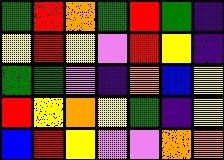[["green", "red", "orange", "green", "red", "green", "indigo"], ["yellow", "red", "yellow", "violet", "red", "yellow", "indigo"], ["green", "green", "violet", "indigo", "orange", "blue", "yellow"], ["red", "yellow", "orange", "yellow", "green", "indigo", "yellow"], ["blue", "red", "yellow", "violet", "violet", "orange", "orange"]]